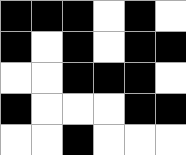[["black", "black", "black", "white", "black", "white"], ["black", "white", "black", "white", "black", "black"], ["white", "white", "black", "black", "black", "white"], ["black", "white", "white", "white", "black", "black"], ["white", "white", "black", "white", "white", "white"]]